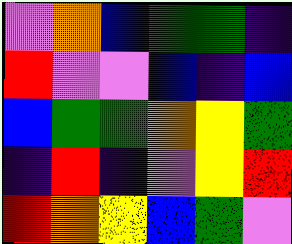[["violet", "orange", "blue", "green", "green", "indigo"], ["red", "violet", "violet", "blue", "indigo", "blue"], ["blue", "green", "green", "orange", "yellow", "green"], ["indigo", "red", "indigo", "violet", "yellow", "red"], ["red", "orange", "yellow", "blue", "green", "violet"]]